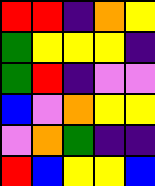[["red", "red", "indigo", "orange", "yellow"], ["green", "yellow", "yellow", "yellow", "indigo"], ["green", "red", "indigo", "violet", "violet"], ["blue", "violet", "orange", "yellow", "yellow"], ["violet", "orange", "green", "indigo", "indigo"], ["red", "blue", "yellow", "yellow", "blue"]]